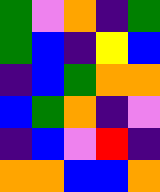[["green", "violet", "orange", "indigo", "green"], ["green", "blue", "indigo", "yellow", "blue"], ["indigo", "blue", "green", "orange", "orange"], ["blue", "green", "orange", "indigo", "violet"], ["indigo", "blue", "violet", "red", "indigo"], ["orange", "orange", "blue", "blue", "orange"]]